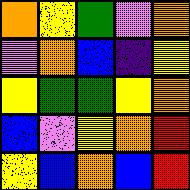[["orange", "yellow", "green", "violet", "orange"], ["violet", "orange", "blue", "indigo", "yellow"], ["yellow", "green", "green", "yellow", "orange"], ["blue", "violet", "yellow", "orange", "red"], ["yellow", "blue", "orange", "blue", "red"]]